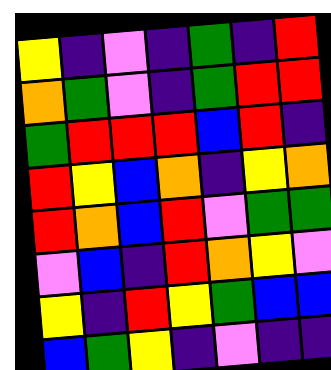[["yellow", "indigo", "violet", "indigo", "green", "indigo", "red"], ["orange", "green", "violet", "indigo", "green", "red", "red"], ["green", "red", "red", "red", "blue", "red", "indigo"], ["red", "yellow", "blue", "orange", "indigo", "yellow", "orange"], ["red", "orange", "blue", "red", "violet", "green", "green"], ["violet", "blue", "indigo", "red", "orange", "yellow", "violet"], ["yellow", "indigo", "red", "yellow", "green", "blue", "blue"], ["blue", "green", "yellow", "indigo", "violet", "indigo", "indigo"]]